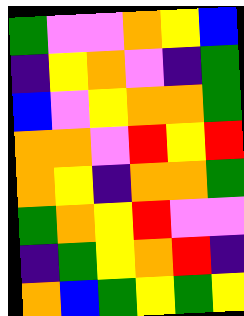[["green", "violet", "violet", "orange", "yellow", "blue"], ["indigo", "yellow", "orange", "violet", "indigo", "green"], ["blue", "violet", "yellow", "orange", "orange", "green"], ["orange", "orange", "violet", "red", "yellow", "red"], ["orange", "yellow", "indigo", "orange", "orange", "green"], ["green", "orange", "yellow", "red", "violet", "violet"], ["indigo", "green", "yellow", "orange", "red", "indigo"], ["orange", "blue", "green", "yellow", "green", "yellow"]]